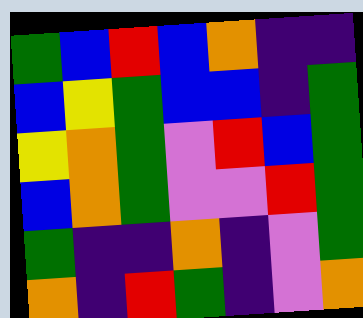[["green", "blue", "red", "blue", "orange", "indigo", "indigo"], ["blue", "yellow", "green", "blue", "blue", "indigo", "green"], ["yellow", "orange", "green", "violet", "red", "blue", "green"], ["blue", "orange", "green", "violet", "violet", "red", "green"], ["green", "indigo", "indigo", "orange", "indigo", "violet", "green"], ["orange", "indigo", "red", "green", "indigo", "violet", "orange"]]